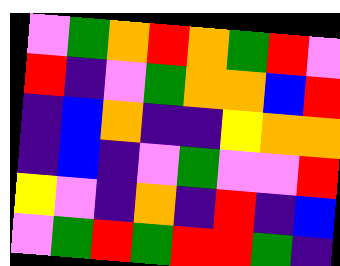[["violet", "green", "orange", "red", "orange", "green", "red", "violet"], ["red", "indigo", "violet", "green", "orange", "orange", "blue", "red"], ["indigo", "blue", "orange", "indigo", "indigo", "yellow", "orange", "orange"], ["indigo", "blue", "indigo", "violet", "green", "violet", "violet", "red"], ["yellow", "violet", "indigo", "orange", "indigo", "red", "indigo", "blue"], ["violet", "green", "red", "green", "red", "red", "green", "indigo"]]